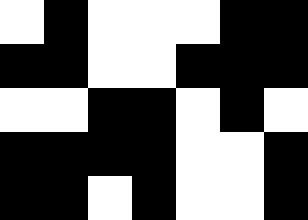[["white", "black", "white", "white", "white", "black", "black"], ["black", "black", "white", "white", "black", "black", "black"], ["white", "white", "black", "black", "white", "black", "white"], ["black", "black", "black", "black", "white", "white", "black"], ["black", "black", "white", "black", "white", "white", "black"]]